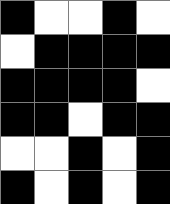[["black", "white", "white", "black", "white"], ["white", "black", "black", "black", "black"], ["black", "black", "black", "black", "white"], ["black", "black", "white", "black", "black"], ["white", "white", "black", "white", "black"], ["black", "white", "black", "white", "black"]]